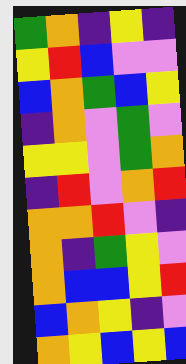[["green", "orange", "indigo", "yellow", "indigo"], ["yellow", "red", "blue", "violet", "violet"], ["blue", "orange", "green", "blue", "yellow"], ["indigo", "orange", "violet", "green", "violet"], ["yellow", "yellow", "violet", "green", "orange"], ["indigo", "red", "violet", "orange", "red"], ["orange", "orange", "red", "violet", "indigo"], ["orange", "indigo", "green", "yellow", "violet"], ["orange", "blue", "blue", "yellow", "red"], ["blue", "orange", "yellow", "indigo", "violet"], ["orange", "yellow", "blue", "yellow", "blue"]]